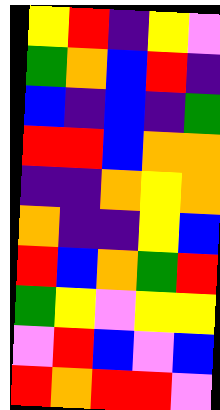[["yellow", "red", "indigo", "yellow", "violet"], ["green", "orange", "blue", "red", "indigo"], ["blue", "indigo", "blue", "indigo", "green"], ["red", "red", "blue", "orange", "orange"], ["indigo", "indigo", "orange", "yellow", "orange"], ["orange", "indigo", "indigo", "yellow", "blue"], ["red", "blue", "orange", "green", "red"], ["green", "yellow", "violet", "yellow", "yellow"], ["violet", "red", "blue", "violet", "blue"], ["red", "orange", "red", "red", "violet"]]